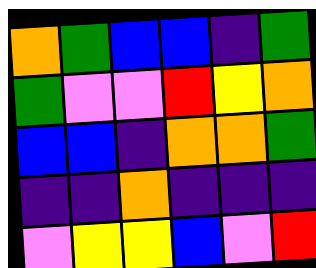[["orange", "green", "blue", "blue", "indigo", "green"], ["green", "violet", "violet", "red", "yellow", "orange"], ["blue", "blue", "indigo", "orange", "orange", "green"], ["indigo", "indigo", "orange", "indigo", "indigo", "indigo"], ["violet", "yellow", "yellow", "blue", "violet", "red"]]